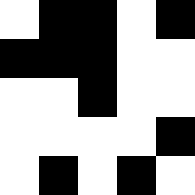[["white", "black", "black", "white", "black"], ["black", "black", "black", "white", "white"], ["white", "white", "black", "white", "white"], ["white", "white", "white", "white", "black"], ["white", "black", "white", "black", "white"]]